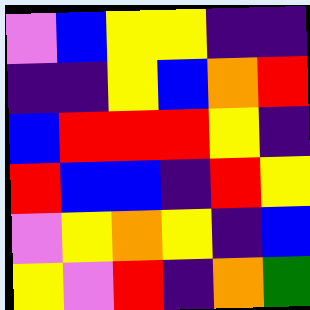[["violet", "blue", "yellow", "yellow", "indigo", "indigo"], ["indigo", "indigo", "yellow", "blue", "orange", "red"], ["blue", "red", "red", "red", "yellow", "indigo"], ["red", "blue", "blue", "indigo", "red", "yellow"], ["violet", "yellow", "orange", "yellow", "indigo", "blue"], ["yellow", "violet", "red", "indigo", "orange", "green"]]